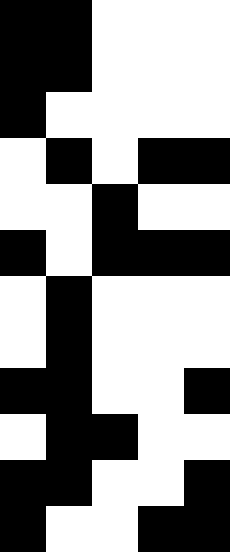[["black", "black", "white", "white", "white"], ["black", "black", "white", "white", "white"], ["black", "white", "white", "white", "white"], ["white", "black", "white", "black", "black"], ["white", "white", "black", "white", "white"], ["black", "white", "black", "black", "black"], ["white", "black", "white", "white", "white"], ["white", "black", "white", "white", "white"], ["black", "black", "white", "white", "black"], ["white", "black", "black", "white", "white"], ["black", "black", "white", "white", "black"], ["black", "white", "white", "black", "black"]]